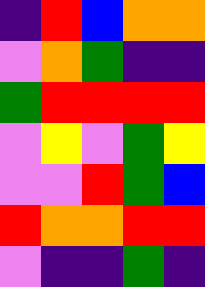[["indigo", "red", "blue", "orange", "orange"], ["violet", "orange", "green", "indigo", "indigo"], ["green", "red", "red", "red", "red"], ["violet", "yellow", "violet", "green", "yellow"], ["violet", "violet", "red", "green", "blue"], ["red", "orange", "orange", "red", "red"], ["violet", "indigo", "indigo", "green", "indigo"]]